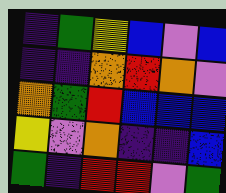[["indigo", "green", "yellow", "blue", "violet", "blue"], ["indigo", "indigo", "orange", "red", "orange", "violet"], ["orange", "green", "red", "blue", "blue", "blue"], ["yellow", "violet", "orange", "indigo", "indigo", "blue"], ["green", "indigo", "red", "red", "violet", "green"]]